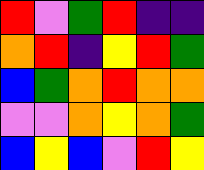[["red", "violet", "green", "red", "indigo", "indigo"], ["orange", "red", "indigo", "yellow", "red", "green"], ["blue", "green", "orange", "red", "orange", "orange"], ["violet", "violet", "orange", "yellow", "orange", "green"], ["blue", "yellow", "blue", "violet", "red", "yellow"]]